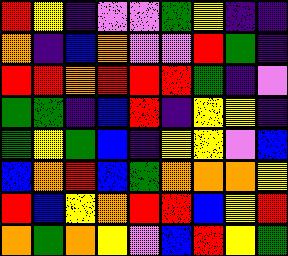[["red", "yellow", "indigo", "violet", "violet", "green", "yellow", "indigo", "indigo"], ["orange", "indigo", "blue", "orange", "violet", "violet", "red", "green", "indigo"], ["red", "red", "orange", "red", "red", "red", "green", "indigo", "violet"], ["green", "green", "indigo", "blue", "red", "indigo", "yellow", "yellow", "indigo"], ["green", "yellow", "green", "blue", "indigo", "yellow", "yellow", "violet", "blue"], ["blue", "orange", "red", "blue", "green", "orange", "orange", "orange", "yellow"], ["red", "blue", "yellow", "orange", "red", "red", "blue", "yellow", "red"], ["orange", "green", "orange", "yellow", "violet", "blue", "red", "yellow", "green"]]